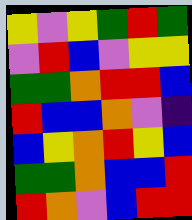[["yellow", "violet", "yellow", "green", "red", "green"], ["violet", "red", "blue", "violet", "yellow", "yellow"], ["green", "green", "orange", "red", "red", "blue"], ["red", "blue", "blue", "orange", "violet", "indigo"], ["blue", "yellow", "orange", "red", "yellow", "blue"], ["green", "green", "orange", "blue", "blue", "red"], ["red", "orange", "violet", "blue", "red", "red"]]